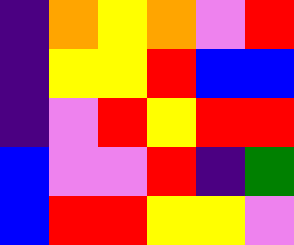[["indigo", "orange", "yellow", "orange", "violet", "red"], ["indigo", "yellow", "yellow", "red", "blue", "blue"], ["indigo", "violet", "red", "yellow", "red", "red"], ["blue", "violet", "violet", "red", "indigo", "green"], ["blue", "red", "red", "yellow", "yellow", "violet"]]